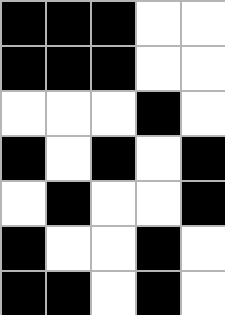[["black", "black", "black", "white", "white"], ["black", "black", "black", "white", "white"], ["white", "white", "white", "black", "white"], ["black", "white", "black", "white", "black"], ["white", "black", "white", "white", "black"], ["black", "white", "white", "black", "white"], ["black", "black", "white", "black", "white"]]